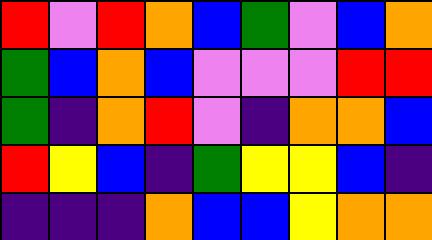[["red", "violet", "red", "orange", "blue", "green", "violet", "blue", "orange"], ["green", "blue", "orange", "blue", "violet", "violet", "violet", "red", "red"], ["green", "indigo", "orange", "red", "violet", "indigo", "orange", "orange", "blue"], ["red", "yellow", "blue", "indigo", "green", "yellow", "yellow", "blue", "indigo"], ["indigo", "indigo", "indigo", "orange", "blue", "blue", "yellow", "orange", "orange"]]